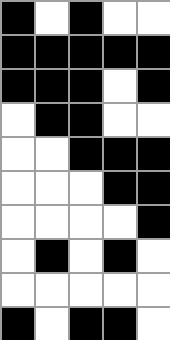[["black", "white", "black", "white", "white"], ["black", "black", "black", "black", "black"], ["black", "black", "black", "white", "black"], ["white", "black", "black", "white", "white"], ["white", "white", "black", "black", "black"], ["white", "white", "white", "black", "black"], ["white", "white", "white", "white", "black"], ["white", "black", "white", "black", "white"], ["white", "white", "white", "white", "white"], ["black", "white", "black", "black", "white"]]